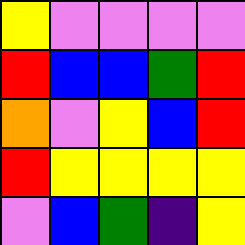[["yellow", "violet", "violet", "violet", "violet"], ["red", "blue", "blue", "green", "red"], ["orange", "violet", "yellow", "blue", "red"], ["red", "yellow", "yellow", "yellow", "yellow"], ["violet", "blue", "green", "indigo", "yellow"]]